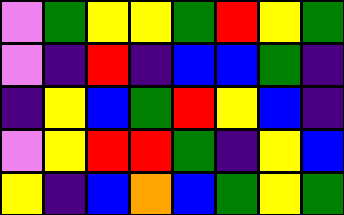[["violet", "green", "yellow", "yellow", "green", "red", "yellow", "green"], ["violet", "indigo", "red", "indigo", "blue", "blue", "green", "indigo"], ["indigo", "yellow", "blue", "green", "red", "yellow", "blue", "indigo"], ["violet", "yellow", "red", "red", "green", "indigo", "yellow", "blue"], ["yellow", "indigo", "blue", "orange", "blue", "green", "yellow", "green"]]